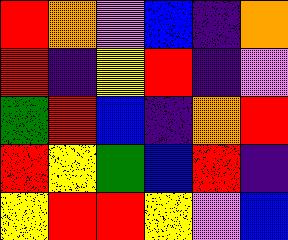[["red", "orange", "violet", "blue", "indigo", "orange"], ["red", "indigo", "yellow", "red", "indigo", "violet"], ["green", "red", "blue", "indigo", "orange", "red"], ["red", "yellow", "green", "blue", "red", "indigo"], ["yellow", "red", "red", "yellow", "violet", "blue"]]